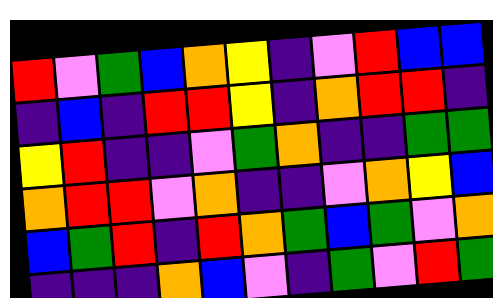[["red", "violet", "green", "blue", "orange", "yellow", "indigo", "violet", "red", "blue", "blue"], ["indigo", "blue", "indigo", "red", "red", "yellow", "indigo", "orange", "red", "red", "indigo"], ["yellow", "red", "indigo", "indigo", "violet", "green", "orange", "indigo", "indigo", "green", "green"], ["orange", "red", "red", "violet", "orange", "indigo", "indigo", "violet", "orange", "yellow", "blue"], ["blue", "green", "red", "indigo", "red", "orange", "green", "blue", "green", "violet", "orange"], ["indigo", "indigo", "indigo", "orange", "blue", "violet", "indigo", "green", "violet", "red", "green"]]